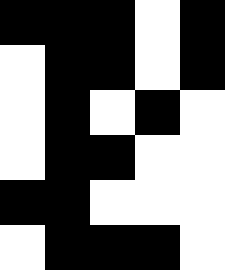[["black", "black", "black", "white", "black"], ["white", "black", "black", "white", "black"], ["white", "black", "white", "black", "white"], ["white", "black", "black", "white", "white"], ["black", "black", "white", "white", "white"], ["white", "black", "black", "black", "white"]]